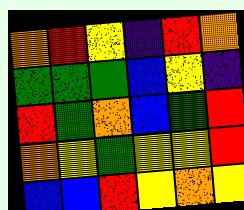[["orange", "red", "yellow", "indigo", "red", "orange"], ["green", "green", "green", "blue", "yellow", "indigo"], ["red", "green", "orange", "blue", "green", "red"], ["orange", "yellow", "green", "yellow", "yellow", "red"], ["blue", "blue", "red", "yellow", "orange", "yellow"]]